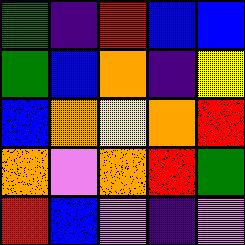[["green", "indigo", "red", "blue", "blue"], ["green", "blue", "orange", "indigo", "yellow"], ["blue", "orange", "yellow", "orange", "red"], ["orange", "violet", "orange", "red", "green"], ["red", "blue", "violet", "indigo", "violet"]]